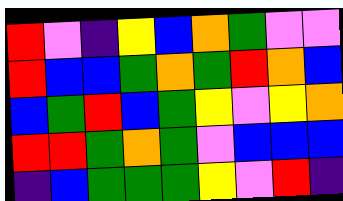[["red", "violet", "indigo", "yellow", "blue", "orange", "green", "violet", "violet"], ["red", "blue", "blue", "green", "orange", "green", "red", "orange", "blue"], ["blue", "green", "red", "blue", "green", "yellow", "violet", "yellow", "orange"], ["red", "red", "green", "orange", "green", "violet", "blue", "blue", "blue"], ["indigo", "blue", "green", "green", "green", "yellow", "violet", "red", "indigo"]]